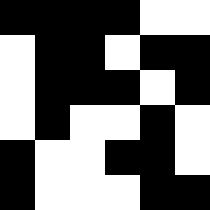[["black", "black", "black", "black", "white", "white"], ["white", "black", "black", "white", "black", "black"], ["white", "black", "black", "black", "white", "black"], ["white", "black", "white", "white", "black", "white"], ["black", "white", "white", "black", "black", "white"], ["black", "white", "white", "white", "black", "black"]]